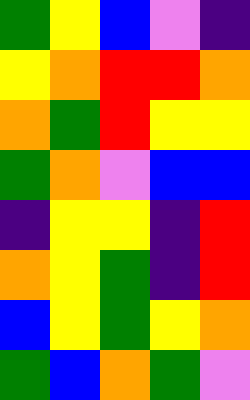[["green", "yellow", "blue", "violet", "indigo"], ["yellow", "orange", "red", "red", "orange"], ["orange", "green", "red", "yellow", "yellow"], ["green", "orange", "violet", "blue", "blue"], ["indigo", "yellow", "yellow", "indigo", "red"], ["orange", "yellow", "green", "indigo", "red"], ["blue", "yellow", "green", "yellow", "orange"], ["green", "blue", "orange", "green", "violet"]]